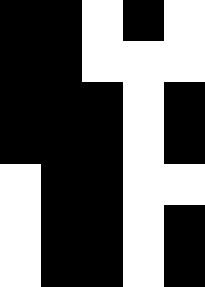[["black", "black", "white", "black", "white"], ["black", "black", "white", "white", "white"], ["black", "black", "black", "white", "black"], ["black", "black", "black", "white", "black"], ["white", "black", "black", "white", "white"], ["white", "black", "black", "white", "black"], ["white", "black", "black", "white", "black"]]